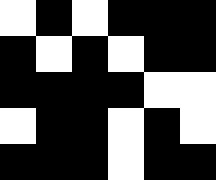[["white", "black", "white", "black", "black", "black"], ["black", "white", "black", "white", "black", "black"], ["black", "black", "black", "black", "white", "white"], ["white", "black", "black", "white", "black", "white"], ["black", "black", "black", "white", "black", "black"]]